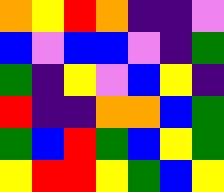[["orange", "yellow", "red", "orange", "indigo", "indigo", "violet"], ["blue", "violet", "blue", "blue", "violet", "indigo", "green"], ["green", "indigo", "yellow", "violet", "blue", "yellow", "indigo"], ["red", "indigo", "indigo", "orange", "orange", "blue", "green"], ["green", "blue", "red", "green", "blue", "yellow", "green"], ["yellow", "red", "red", "yellow", "green", "blue", "yellow"]]